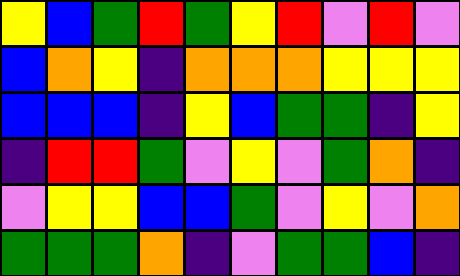[["yellow", "blue", "green", "red", "green", "yellow", "red", "violet", "red", "violet"], ["blue", "orange", "yellow", "indigo", "orange", "orange", "orange", "yellow", "yellow", "yellow"], ["blue", "blue", "blue", "indigo", "yellow", "blue", "green", "green", "indigo", "yellow"], ["indigo", "red", "red", "green", "violet", "yellow", "violet", "green", "orange", "indigo"], ["violet", "yellow", "yellow", "blue", "blue", "green", "violet", "yellow", "violet", "orange"], ["green", "green", "green", "orange", "indigo", "violet", "green", "green", "blue", "indigo"]]